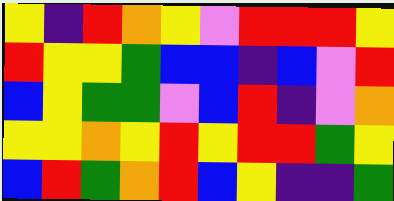[["yellow", "indigo", "red", "orange", "yellow", "violet", "red", "red", "red", "yellow"], ["red", "yellow", "yellow", "green", "blue", "blue", "indigo", "blue", "violet", "red"], ["blue", "yellow", "green", "green", "violet", "blue", "red", "indigo", "violet", "orange"], ["yellow", "yellow", "orange", "yellow", "red", "yellow", "red", "red", "green", "yellow"], ["blue", "red", "green", "orange", "red", "blue", "yellow", "indigo", "indigo", "green"]]